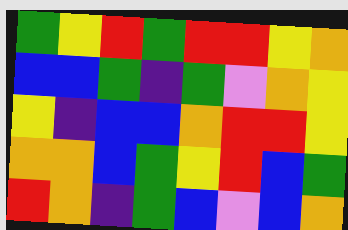[["green", "yellow", "red", "green", "red", "red", "yellow", "orange"], ["blue", "blue", "green", "indigo", "green", "violet", "orange", "yellow"], ["yellow", "indigo", "blue", "blue", "orange", "red", "red", "yellow"], ["orange", "orange", "blue", "green", "yellow", "red", "blue", "green"], ["red", "orange", "indigo", "green", "blue", "violet", "blue", "orange"]]